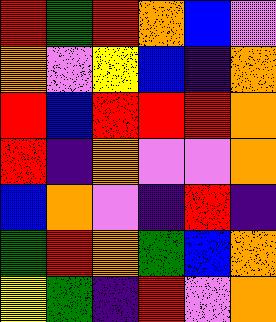[["red", "green", "red", "orange", "blue", "violet"], ["orange", "violet", "yellow", "blue", "indigo", "orange"], ["red", "blue", "red", "red", "red", "orange"], ["red", "indigo", "orange", "violet", "violet", "orange"], ["blue", "orange", "violet", "indigo", "red", "indigo"], ["green", "red", "orange", "green", "blue", "orange"], ["yellow", "green", "indigo", "red", "violet", "orange"]]